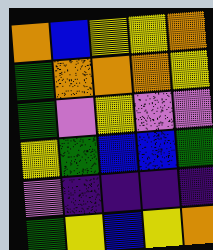[["orange", "blue", "yellow", "yellow", "orange"], ["green", "orange", "orange", "orange", "yellow"], ["green", "violet", "yellow", "violet", "violet"], ["yellow", "green", "blue", "blue", "green"], ["violet", "indigo", "indigo", "indigo", "indigo"], ["green", "yellow", "blue", "yellow", "orange"]]